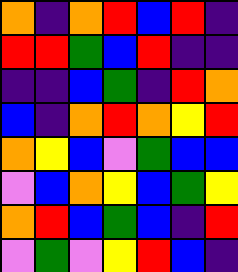[["orange", "indigo", "orange", "red", "blue", "red", "indigo"], ["red", "red", "green", "blue", "red", "indigo", "indigo"], ["indigo", "indigo", "blue", "green", "indigo", "red", "orange"], ["blue", "indigo", "orange", "red", "orange", "yellow", "red"], ["orange", "yellow", "blue", "violet", "green", "blue", "blue"], ["violet", "blue", "orange", "yellow", "blue", "green", "yellow"], ["orange", "red", "blue", "green", "blue", "indigo", "red"], ["violet", "green", "violet", "yellow", "red", "blue", "indigo"]]